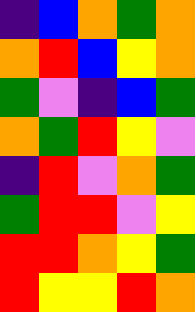[["indigo", "blue", "orange", "green", "orange"], ["orange", "red", "blue", "yellow", "orange"], ["green", "violet", "indigo", "blue", "green"], ["orange", "green", "red", "yellow", "violet"], ["indigo", "red", "violet", "orange", "green"], ["green", "red", "red", "violet", "yellow"], ["red", "red", "orange", "yellow", "green"], ["red", "yellow", "yellow", "red", "orange"]]